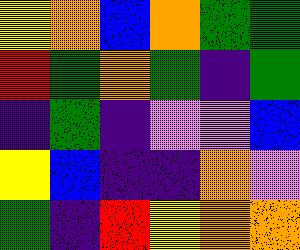[["yellow", "orange", "blue", "orange", "green", "green"], ["red", "green", "orange", "green", "indigo", "green"], ["indigo", "green", "indigo", "violet", "violet", "blue"], ["yellow", "blue", "indigo", "indigo", "orange", "violet"], ["green", "indigo", "red", "yellow", "orange", "orange"]]